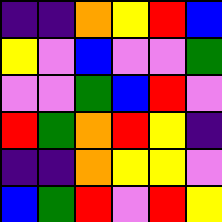[["indigo", "indigo", "orange", "yellow", "red", "blue"], ["yellow", "violet", "blue", "violet", "violet", "green"], ["violet", "violet", "green", "blue", "red", "violet"], ["red", "green", "orange", "red", "yellow", "indigo"], ["indigo", "indigo", "orange", "yellow", "yellow", "violet"], ["blue", "green", "red", "violet", "red", "yellow"]]